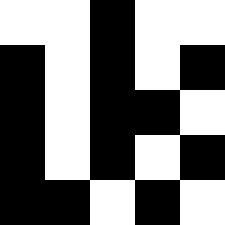[["white", "white", "black", "white", "white"], ["black", "white", "black", "white", "black"], ["black", "white", "black", "black", "white"], ["black", "white", "black", "white", "black"], ["black", "black", "white", "black", "white"]]